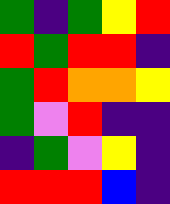[["green", "indigo", "green", "yellow", "red"], ["red", "green", "red", "red", "indigo"], ["green", "red", "orange", "orange", "yellow"], ["green", "violet", "red", "indigo", "indigo"], ["indigo", "green", "violet", "yellow", "indigo"], ["red", "red", "red", "blue", "indigo"]]